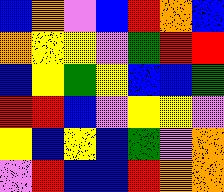[["blue", "orange", "violet", "blue", "red", "orange", "blue"], ["orange", "yellow", "yellow", "violet", "green", "red", "red"], ["blue", "yellow", "green", "yellow", "blue", "blue", "green"], ["red", "red", "blue", "violet", "yellow", "yellow", "violet"], ["yellow", "blue", "yellow", "blue", "green", "violet", "orange"], ["violet", "red", "blue", "blue", "red", "orange", "orange"]]